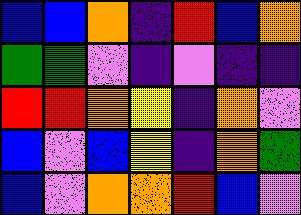[["blue", "blue", "orange", "indigo", "red", "blue", "orange"], ["green", "green", "violet", "indigo", "violet", "indigo", "indigo"], ["red", "red", "orange", "yellow", "indigo", "orange", "violet"], ["blue", "violet", "blue", "yellow", "indigo", "orange", "green"], ["blue", "violet", "orange", "orange", "red", "blue", "violet"]]